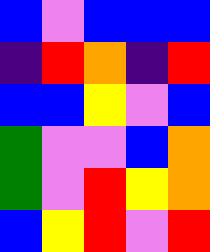[["blue", "violet", "blue", "blue", "blue"], ["indigo", "red", "orange", "indigo", "red"], ["blue", "blue", "yellow", "violet", "blue"], ["green", "violet", "violet", "blue", "orange"], ["green", "violet", "red", "yellow", "orange"], ["blue", "yellow", "red", "violet", "red"]]